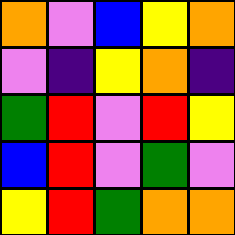[["orange", "violet", "blue", "yellow", "orange"], ["violet", "indigo", "yellow", "orange", "indigo"], ["green", "red", "violet", "red", "yellow"], ["blue", "red", "violet", "green", "violet"], ["yellow", "red", "green", "orange", "orange"]]